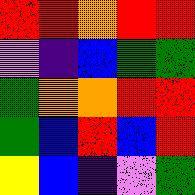[["red", "red", "orange", "red", "red"], ["violet", "indigo", "blue", "green", "green"], ["green", "orange", "orange", "red", "red"], ["green", "blue", "red", "blue", "red"], ["yellow", "blue", "indigo", "violet", "green"]]